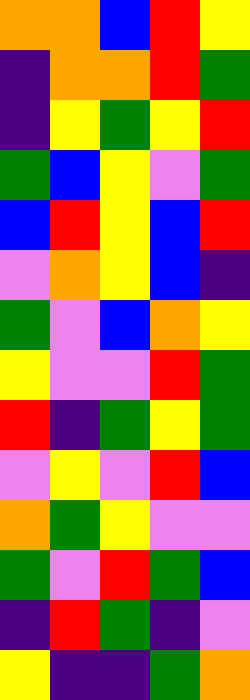[["orange", "orange", "blue", "red", "yellow"], ["indigo", "orange", "orange", "red", "green"], ["indigo", "yellow", "green", "yellow", "red"], ["green", "blue", "yellow", "violet", "green"], ["blue", "red", "yellow", "blue", "red"], ["violet", "orange", "yellow", "blue", "indigo"], ["green", "violet", "blue", "orange", "yellow"], ["yellow", "violet", "violet", "red", "green"], ["red", "indigo", "green", "yellow", "green"], ["violet", "yellow", "violet", "red", "blue"], ["orange", "green", "yellow", "violet", "violet"], ["green", "violet", "red", "green", "blue"], ["indigo", "red", "green", "indigo", "violet"], ["yellow", "indigo", "indigo", "green", "orange"]]